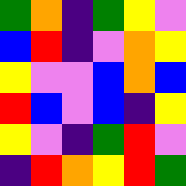[["green", "orange", "indigo", "green", "yellow", "violet"], ["blue", "red", "indigo", "violet", "orange", "yellow"], ["yellow", "violet", "violet", "blue", "orange", "blue"], ["red", "blue", "violet", "blue", "indigo", "yellow"], ["yellow", "violet", "indigo", "green", "red", "violet"], ["indigo", "red", "orange", "yellow", "red", "green"]]